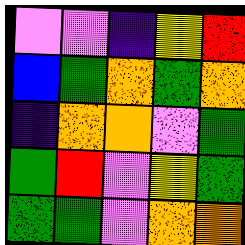[["violet", "violet", "indigo", "yellow", "red"], ["blue", "green", "orange", "green", "orange"], ["indigo", "orange", "orange", "violet", "green"], ["green", "red", "violet", "yellow", "green"], ["green", "green", "violet", "orange", "orange"]]